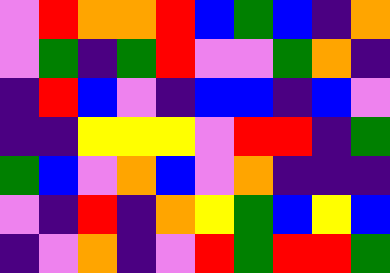[["violet", "red", "orange", "orange", "red", "blue", "green", "blue", "indigo", "orange"], ["violet", "green", "indigo", "green", "red", "violet", "violet", "green", "orange", "indigo"], ["indigo", "red", "blue", "violet", "indigo", "blue", "blue", "indigo", "blue", "violet"], ["indigo", "indigo", "yellow", "yellow", "yellow", "violet", "red", "red", "indigo", "green"], ["green", "blue", "violet", "orange", "blue", "violet", "orange", "indigo", "indigo", "indigo"], ["violet", "indigo", "red", "indigo", "orange", "yellow", "green", "blue", "yellow", "blue"], ["indigo", "violet", "orange", "indigo", "violet", "red", "green", "red", "red", "green"]]